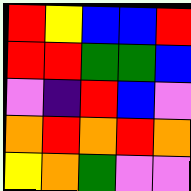[["red", "yellow", "blue", "blue", "red"], ["red", "red", "green", "green", "blue"], ["violet", "indigo", "red", "blue", "violet"], ["orange", "red", "orange", "red", "orange"], ["yellow", "orange", "green", "violet", "violet"]]